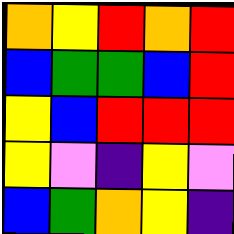[["orange", "yellow", "red", "orange", "red"], ["blue", "green", "green", "blue", "red"], ["yellow", "blue", "red", "red", "red"], ["yellow", "violet", "indigo", "yellow", "violet"], ["blue", "green", "orange", "yellow", "indigo"]]